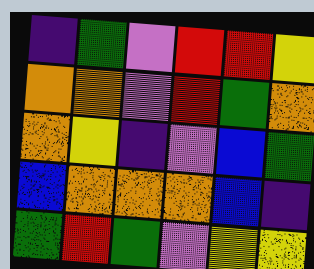[["indigo", "green", "violet", "red", "red", "yellow"], ["orange", "orange", "violet", "red", "green", "orange"], ["orange", "yellow", "indigo", "violet", "blue", "green"], ["blue", "orange", "orange", "orange", "blue", "indigo"], ["green", "red", "green", "violet", "yellow", "yellow"]]